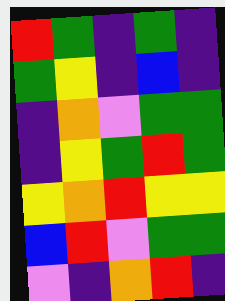[["red", "green", "indigo", "green", "indigo"], ["green", "yellow", "indigo", "blue", "indigo"], ["indigo", "orange", "violet", "green", "green"], ["indigo", "yellow", "green", "red", "green"], ["yellow", "orange", "red", "yellow", "yellow"], ["blue", "red", "violet", "green", "green"], ["violet", "indigo", "orange", "red", "indigo"]]